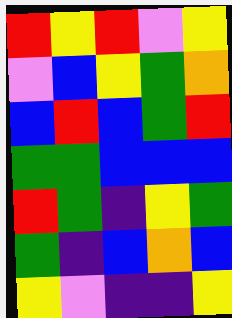[["red", "yellow", "red", "violet", "yellow"], ["violet", "blue", "yellow", "green", "orange"], ["blue", "red", "blue", "green", "red"], ["green", "green", "blue", "blue", "blue"], ["red", "green", "indigo", "yellow", "green"], ["green", "indigo", "blue", "orange", "blue"], ["yellow", "violet", "indigo", "indigo", "yellow"]]